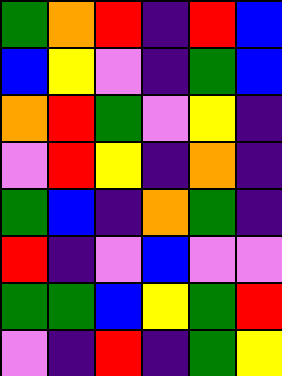[["green", "orange", "red", "indigo", "red", "blue"], ["blue", "yellow", "violet", "indigo", "green", "blue"], ["orange", "red", "green", "violet", "yellow", "indigo"], ["violet", "red", "yellow", "indigo", "orange", "indigo"], ["green", "blue", "indigo", "orange", "green", "indigo"], ["red", "indigo", "violet", "blue", "violet", "violet"], ["green", "green", "blue", "yellow", "green", "red"], ["violet", "indigo", "red", "indigo", "green", "yellow"]]